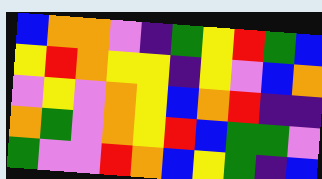[["blue", "orange", "orange", "violet", "indigo", "green", "yellow", "red", "green", "blue"], ["yellow", "red", "orange", "yellow", "yellow", "indigo", "yellow", "violet", "blue", "orange"], ["violet", "yellow", "violet", "orange", "yellow", "blue", "orange", "red", "indigo", "indigo"], ["orange", "green", "violet", "orange", "yellow", "red", "blue", "green", "green", "violet"], ["green", "violet", "violet", "red", "orange", "blue", "yellow", "green", "indigo", "blue"]]